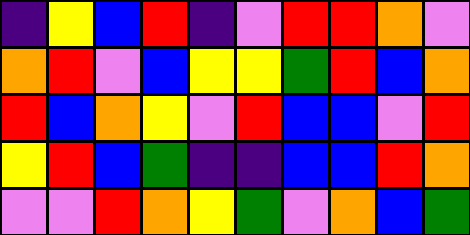[["indigo", "yellow", "blue", "red", "indigo", "violet", "red", "red", "orange", "violet"], ["orange", "red", "violet", "blue", "yellow", "yellow", "green", "red", "blue", "orange"], ["red", "blue", "orange", "yellow", "violet", "red", "blue", "blue", "violet", "red"], ["yellow", "red", "blue", "green", "indigo", "indigo", "blue", "blue", "red", "orange"], ["violet", "violet", "red", "orange", "yellow", "green", "violet", "orange", "blue", "green"]]